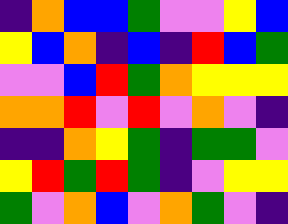[["indigo", "orange", "blue", "blue", "green", "violet", "violet", "yellow", "blue"], ["yellow", "blue", "orange", "indigo", "blue", "indigo", "red", "blue", "green"], ["violet", "violet", "blue", "red", "green", "orange", "yellow", "yellow", "yellow"], ["orange", "orange", "red", "violet", "red", "violet", "orange", "violet", "indigo"], ["indigo", "indigo", "orange", "yellow", "green", "indigo", "green", "green", "violet"], ["yellow", "red", "green", "red", "green", "indigo", "violet", "yellow", "yellow"], ["green", "violet", "orange", "blue", "violet", "orange", "green", "violet", "indigo"]]